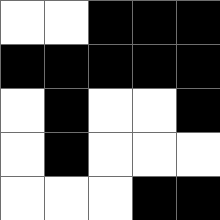[["white", "white", "black", "black", "black"], ["black", "black", "black", "black", "black"], ["white", "black", "white", "white", "black"], ["white", "black", "white", "white", "white"], ["white", "white", "white", "black", "black"]]